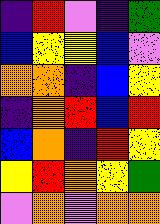[["indigo", "red", "violet", "indigo", "green"], ["blue", "yellow", "yellow", "blue", "violet"], ["orange", "orange", "indigo", "blue", "yellow"], ["indigo", "orange", "red", "blue", "red"], ["blue", "orange", "indigo", "red", "yellow"], ["yellow", "red", "orange", "yellow", "green"], ["violet", "orange", "violet", "orange", "orange"]]